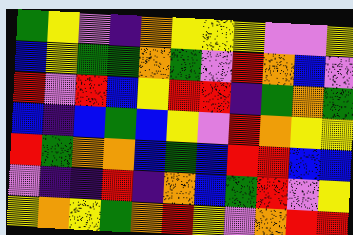[["green", "yellow", "violet", "indigo", "orange", "yellow", "yellow", "yellow", "violet", "violet", "yellow"], ["blue", "yellow", "green", "green", "orange", "green", "violet", "red", "orange", "blue", "violet"], ["red", "violet", "red", "blue", "yellow", "red", "red", "indigo", "green", "orange", "green"], ["blue", "indigo", "blue", "green", "blue", "yellow", "violet", "red", "orange", "yellow", "yellow"], ["red", "green", "orange", "orange", "blue", "green", "blue", "red", "red", "blue", "blue"], ["violet", "indigo", "indigo", "red", "indigo", "orange", "blue", "green", "red", "violet", "yellow"], ["yellow", "orange", "yellow", "green", "orange", "red", "yellow", "violet", "orange", "red", "red"]]